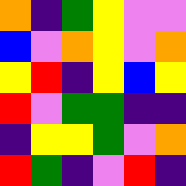[["orange", "indigo", "green", "yellow", "violet", "violet"], ["blue", "violet", "orange", "yellow", "violet", "orange"], ["yellow", "red", "indigo", "yellow", "blue", "yellow"], ["red", "violet", "green", "green", "indigo", "indigo"], ["indigo", "yellow", "yellow", "green", "violet", "orange"], ["red", "green", "indigo", "violet", "red", "indigo"]]